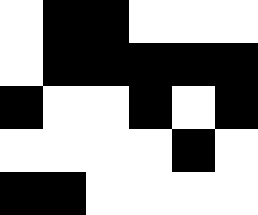[["white", "black", "black", "white", "white", "white"], ["white", "black", "black", "black", "black", "black"], ["black", "white", "white", "black", "white", "black"], ["white", "white", "white", "white", "black", "white"], ["black", "black", "white", "white", "white", "white"]]